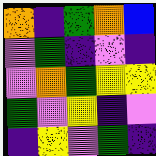[["orange", "indigo", "green", "orange", "blue"], ["violet", "green", "indigo", "violet", "indigo"], ["violet", "orange", "green", "yellow", "yellow"], ["green", "violet", "yellow", "indigo", "violet"], ["indigo", "yellow", "violet", "green", "indigo"]]